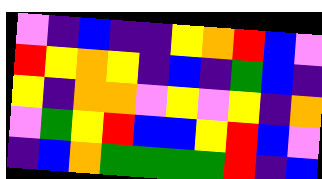[["violet", "indigo", "blue", "indigo", "indigo", "yellow", "orange", "red", "blue", "violet"], ["red", "yellow", "orange", "yellow", "indigo", "blue", "indigo", "green", "blue", "indigo"], ["yellow", "indigo", "orange", "orange", "violet", "yellow", "violet", "yellow", "indigo", "orange"], ["violet", "green", "yellow", "red", "blue", "blue", "yellow", "red", "blue", "violet"], ["indigo", "blue", "orange", "green", "green", "green", "green", "red", "indigo", "blue"]]